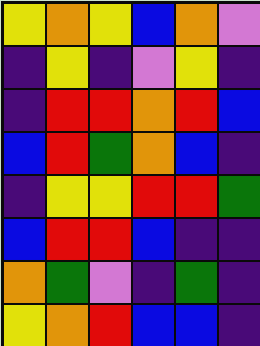[["yellow", "orange", "yellow", "blue", "orange", "violet"], ["indigo", "yellow", "indigo", "violet", "yellow", "indigo"], ["indigo", "red", "red", "orange", "red", "blue"], ["blue", "red", "green", "orange", "blue", "indigo"], ["indigo", "yellow", "yellow", "red", "red", "green"], ["blue", "red", "red", "blue", "indigo", "indigo"], ["orange", "green", "violet", "indigo", "green", "indigo"], ["yellow", "orange", "red", "blue", "blue", "indigo"]]